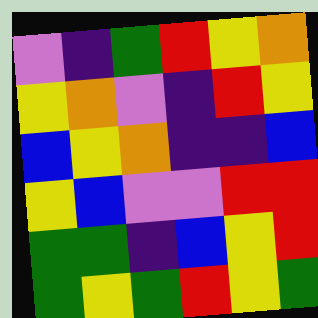[["violet", "indigo", "green", "red", "yellow", "orange"], ["yellow", "orange", "violet", "indigo", "red", "yellow"], ["blue", "yellow", "orange", "indigo", "indigo", "blue"], ["yellow", "blue", "violet", "violet", "red", "red"], ["green", "green", "indigo", "blue", "yellow", "red"], ["green", "yellow", "green", "red", "yellow", "green"]]